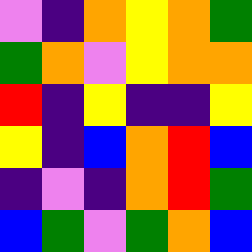[["violet", "indigo", "orange", "yellow", "orange", "green"], ["green", "orange", "violet", "yellow", "orange", "orange"], ["red", "indigo", "yellow", "indigo", "indigo", "yellow"], ["yellow", "indigo", "blue", "orange", "red", "blue"], ["indigo", "violet", "indigo", "orange", "red", "green"], ["blue", "green", "violet", "green", "orange", "blue"]]